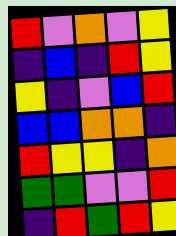[["red", "violet", "orange", "violet", "yellow"], ["indigo", "blue", "indigo", "red", "yellow"], ["yellow", "indigo", "violet", "blue", "red"], ["blue", "blue", "orange", "orange", "indigo"], ["red", "yellow", "yellow", "indigo", "orange"], ["green", "green", "violet", "violet", "red"], ["indigo", "red", "green", "red", "yellow"]]